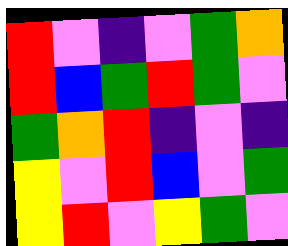[["red", "violet", "indigo", "violet", "green", "orange"], ["red", "blue", "green", "red", "green", "violet"], ["green", "orange", "red", "indigo", "violet", "indigo"], ["yellow", "violet", "red", "blue", "violet", "green"], ["yellow", "red", "violet", "yellow", "green", "violet"]]